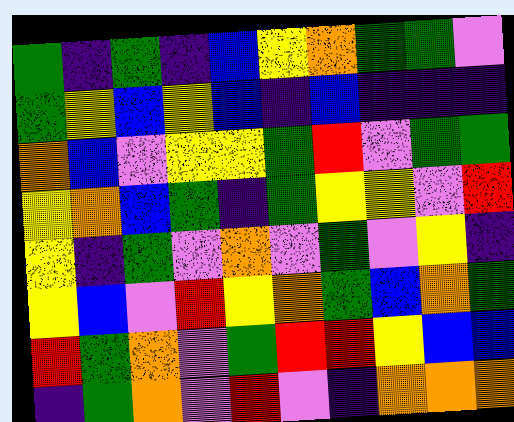[["green", "indigo", "green", "indigo", "blue", "yellow", "orange", "green", "green", "violet"], ["green", "yellow", "blue", "yellow", "blue", "indigo", "blue", "indigo", "indigo", "indigo"], ["orange", "blue", "violet", "yellow", "yellow", "green", "red", "violet", "green", "green"], ["yellow", "orange", "blue", "green", "indigo", "green", "yellow", "yellow", "violet", "red"], ["yellow", "indigo", "green", "violet", "orange", "violet", "green", "violet", "yellow", "indigo"], ["yellow", "blue", "violet", "red", "yellow", "orange", "green", "blue", "orange", "green"], ["red", "green", "orange", "violet", "green", "red", "red", "yellow", "blue", "blue"], ["indigo", "green", "orange", "violet", "red", "violet", "indigo", "orange", "orange", "orange"]]